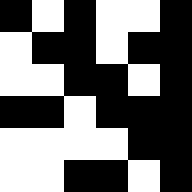[["black", "white", "black", "white", "white", "black"], ["white", "black", "black", "white", "black", "black"], ["white", "white", "black", "black", "white", "black"], ["black", "black", "white", "black", "black", "black"], ["white", "white", "white", "white", "black", "black"], ["white", "white", "black", "black", "white", "black"]]